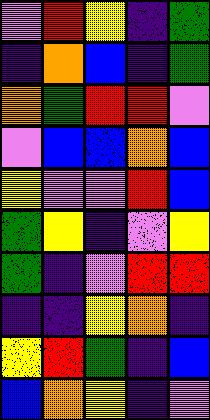[["violet", "red", "yellow", "indigo", "green"], ["indigo", "orange", "blue", "indigo", "green"], ["orange", "green", "red", "red", "violet"], ["violet", "blue", "blue", "orange", "blue"], ["yellow", "violet", "violet", "red", "blue"], ["green", "yellow", "indigo", "violet", "yellow"], ["green", "indigo", "violet", "red", "red"], ["indigo", "indigo", "yellow", "orange", "indigo"], ["yellow", "red", "green", "indigo", "blue"], ["blue", "orange", "yellow", "indigo", "violet"]]